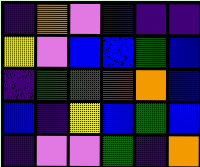[["indigo", "orange", "violet", "blue", "indigo", "indigo"], ["yellow", "violet", "blue", "blue", "green", "blue"], ["indigo", "green", "green", "red", "orange", "blue"], ["blue", "indigo", "yellow", "blue", "green", "blue"], ["indigo", "violet", "violet", "green", "indigo", "orange"]]